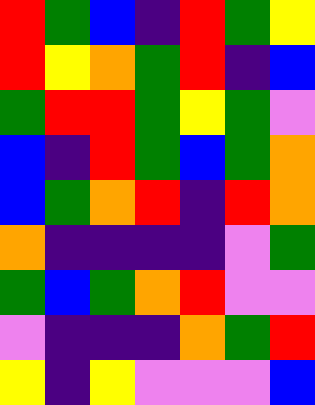[["red", "green", "blue", "indigo", "red", "green", "yellow"], ["red", "yellow", "orange", "green", "red", "indigo", "blue"], ["green", "red", "red", "green", "yellow", "green", "violet"], ["blue", "indigo", "red", "green", "blue", "green", "orange"], ["blue", "green", "orange", "red", "indigo", "red", "orange"], ["orange", "indigo", "indigo", "indigo", "indigo", "violet", "green"], ["green", "blue", "green", "orange", "red", "violet", "violet"], ["violet", "indigo", "indigo", "indigo", "orange", "green", "red"], ["yellow", "indigo", "yellow", "violet", "violet", "violet", "blue"]]